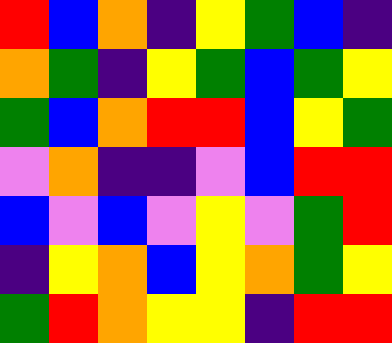[["red", "blue", "orange", "indigo", "yellow", "green", "blue", "indigo"], ["orange", "green", "indigo", "yellow", "green", "blue", "green", "yellow"], ["green", "blue", "orange", "red", "red", "blue", "yellow", "green"], ["violet", "orange", "indigo", "indigo", "violet", "blue", "red", "red"], ["blue", "violet", "blue", "violet", "yellow", "violet", "green", "red"], ["indigo", "yellow", "orange", "blue", "yellow", "orange", "green", "yellow"], ["green", "red", "orange", "yellow", "yellow", "indigo", "red", "red"]]